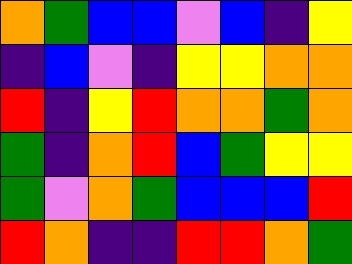[["orange", "green", "blue", "blue", "violet", "blue", "indigo", "yellow"], ["indigo", "blue", "violet", "indigo", "yellow", "yellow", "orange", "orange"], ["red", "indigo", "yellow", "red", "orange", "orange", "green", "orange"], ["green", "indigo", "orange", "red", "blue", "green", "yellow", "yellow"], ["green", "violet", "orange", "green", "blue", "blue", "blue", "red"], ["red", "orange", "indigo", "indigo", "red", "red", "orange", "green"]]